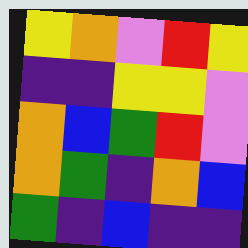[["yellow", "orange", "violet", "red", "yellow"], ["indigo", "indigo", "yellow", "yellow", "violet"], ["orange", "blue", "green", "red", "violet"], ["orange", "green", "indigo", "orange", "blue"], ["green", "indigo", "blue", "indigo", "indigo"]]